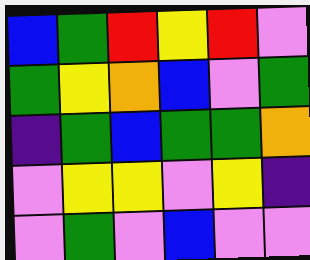[["blue", "green", "red", "yellow", "red", "violet"], ["green", "yellow", "orange", "blue", "violet", "green"], ["indigo", "green", "blue", "green", "green", "orange"], ["violet", "yellow", "yellow", "violet", "yellow", "indigo"], ["violet", "green", "violet", "blue", "violet", "violet"]]